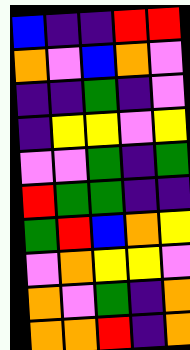[["blue", "indigo", "indigo", "red", "red"], ["orange", "violet", "blue", "orange", "violet"], ["indigo", "indigo", "green", "indigo", "violet"], ["indigo", "yellow", "yellow", "violet", "yellow"], ["violet", "violet", "green", "indigo", "green"], ["red", "green", "green", "indigo", "indigo"], ["green", "red", "blue", "orange", "yellow"], ["violet", "orange", "yellow", "yellow", "violet"], ["orange", "violet", "green", "indigo", "orange"], ["orange", "orange", "red", "indigo", "orange"]]